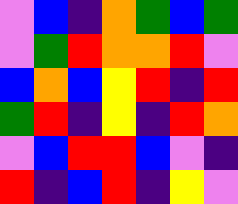[["violet", "blue", "indigo", "orange", "green", "blue", "green"], ["violet", "green", "red", "orange", "orange", "red", "violet"], ["blue", "orange", "blue", "yellow", "red", "indigo", "red"], ["green", "red", "indigo", "yellow", "indigo", "red", "orange"], ["violet", "blue", "red", "red", "blue", "violet", "indigo"], ["red", "indigo", "blue", "red", "indigo", "yellow", "violet"]]